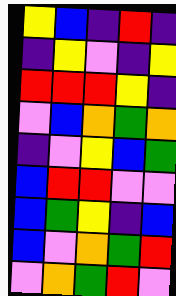[["yellow", "blue", "indigo", "red", "indigo"], ["indigo", "yellow", "violet", "indigo", "yellow"], ["red", "red", "red", "yellow", "indigo"], ["violet", "blue", "orange", "green", "orange"], ["indigo", "violet", "yellow", "blue", "green"], ["blue", "red", "red", "violet", "violet"], ["blue", "green", "yellow", "indigo", "blue"], ["blue", "violet", "orange", "green", "red"], ["violet", "orange", "green", "red", "violet"]]